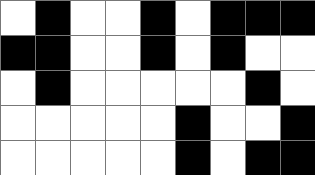[["white", "black", "white", "white", "black", "white", "black", "black", "black"], ["black", "black", "white", "white", "black", "white", "black", "white", "white"], ["white", "black", "white", "white", "white", "white", "white", "black", "white"], ["white", "white", "white", "white", "white", "black", "white", "white", "black"], ["white", "white", "white", "white", "white", "black", "white", "black", "black"]]